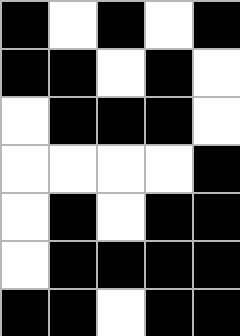[["black", "white", "black", "white", "black"], ["black", "black", "white", "black", "white"], ["white", "black", "black", "black", "white"], ["white", "white", "white", "white", "black"], ["white", "black", "white", "black", "black"], ["white", "black", "black", "black", "black"], ["black", "black", "white", "black", "black"]]